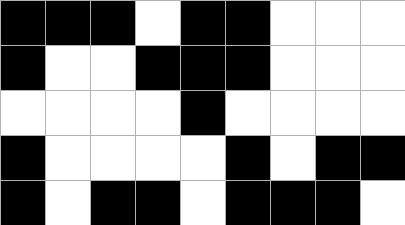[["black", "black", "black", "white", "black", "black", "white", "white", "white"], ["black", "white", "white", "black", "black", "black", "white", "white", "white"], ["white", "white", "white", "white", "black", "white", "white", "white", "white"], ["black", "white", "white", "white", "white", "black", "white", "black", "black"], ["black", "white", "black", "black", "white", "black", "black", "black", "white"]]